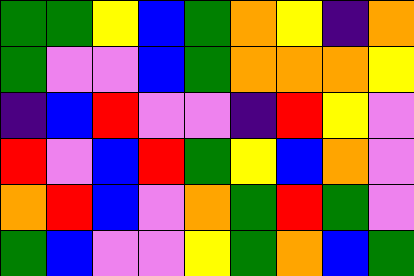[["green", "green", "yellow", "blue", "green", "orange", "yellow", "indigo", "orange"], ["green", "violet", "violet", "blue", "green", "orange", "orange", "orange", "yellow"], ["indigo", "blue", "red", "violet", "violet", "indigo", "red", "yellow", "violet"], ["red", "violet", "blue", "red", "green", "yellow", "blue", "orange", "violet"], ["orange", "red", "blue", "violet", "orange", "green", "red", "green", "violet"], ["green", "blue", "violet", "violet", "yellow", "green", "orange", "blue", "green"]]